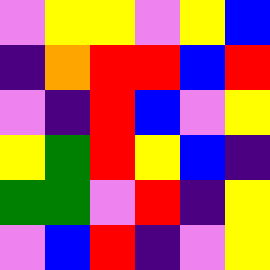[["violet", "yellow", "yellow", "violet", "yellow", "blue"], ["indigo", "orange", "red", "red", "blue", "red"], ["violet", "indigo", "red", "blue", "violet", "yellow"], ["yellow", "green", "red", "yellow", "blue", "indigo"], ["green", "green", "violet", "red", "indigo", "yellow"], ["violet", "blue", "red", "indigo", "violet", "yellow"]]